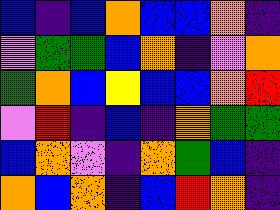[["blue", "indigo", "blue", "orange", "blue", "blue", "orange", "indigo"], ["violet", "green", "green", "blue", "orange", "indigo", "violet", "orange"], ["green", "orange", "blue", "yellow", "blue", "blue", "orange", "red"], ["violet", "red", "indigo", "blue", "indigo", "orange", "green", "green"], ["blue", "orange", "violet", "indigo", "orange", "green", "blue", "indigo"], ["orange", "blue", "orange", "indigo", "blue", "red", "orange", "indigo"]]